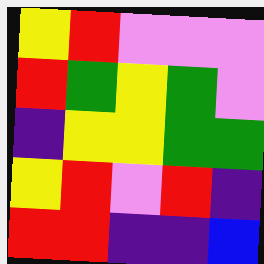[["yellow", "red", "violet", "violet", "violet"], ["red", "green", "yellow", "green", "violet"], ["indigo", "yellow", "yellow", "green", "green"], ["yellow", "red", "violet", "red", "indigo"], ["red", "red", "indigo", "indigo", "blue"]]